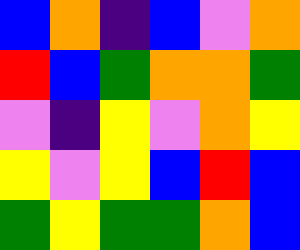[["blue", "orange", "indigo", "blue", "violet", "orange"], ["red", "blue", "green", "orange", "orange", "green"], ["violet", "indigo", "yellow", "violet", "orange", "yellow"], ["yellow", "violet", "yellow", "blue", "red", "blue"], ["green", "yellow", "green", "green", "orange", "blue"]]